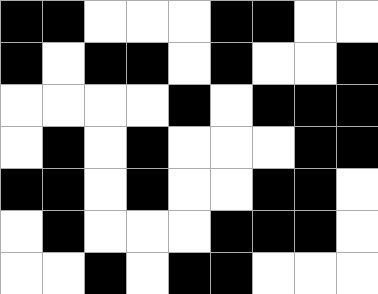[["black", "black", "white", "white", "white", "black", "black", "white", "white"], ["black", "white", "black", "black", "white", "black", "white", "white", "black"], ["white", "white", "white", "white", "black", "white", "black", "black", "black"], ["white", "black", "white", "black", "white", "white", "white", "black", "black"], ["black", "black", "white", "black", "white", "white", "black", "black", "white"], ["white", "black", "white", "white", "white", "black", "black", "black", "white"], ["white", "white", "black", "white", "black", "black", "white", "white", "white"]]